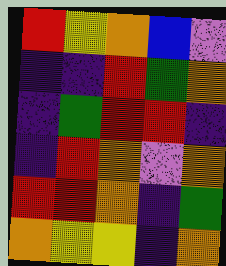[["red", "yellow", "orange", "blue", "violet"], ["indigo", "indigo", "red", "green", "orange"], ["indigo", "green", "red", "red", "indigo"], ["indigo", "red", "orange", "violet", "orange"], ["red", "red", "orange", "indigo", "green"], ["orange", "yellow", "yellow", "indigo", "orange"]]